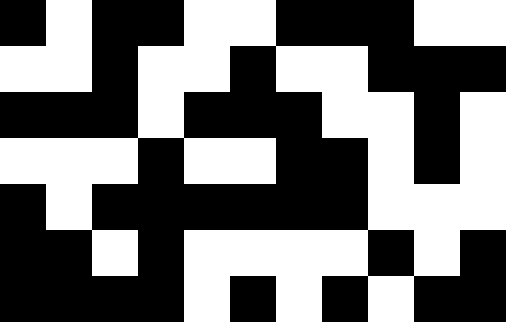[["black", "white", "black", "black", "white", "white", "black", "black", "black", "white", "white"], ["white", "white", "black", "white", "white", "black", "white", "white", "black", "black", "black"], ["black", "black", "black", "white", "black", "black", "black", "white", "white", "black", "white"], ["white", "white", "white", "black", "white", "white", "black", "black", "white", "black", "white"], ["black", "white", "black", "black", "black", "black", "black", "black", "white", "white", "white"], ["black", "black", "white", "black", "white", "white", "white", "white", "black", "white", "black"], ["black", "black", "black", "black", "white", "black", "white", "black", "white", "black", "black"]]